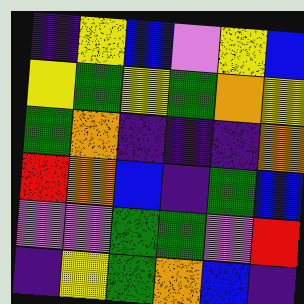[["indigo", "yellow", "blue", "violet", "yellow", "blue"], ["yellow", "green", "yellow", "green", "orange", "yellow"], ["green", "orange", "indigo", "indigo", "indigo", "orange"], ["red", "orange", "blue", "indigo", "green", "blue"], ["violet", "violet", "green", "green", "violet", "red"], ["indigo", "yellow", "green", "orange", "blue", "indigo"]]